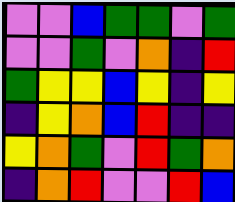[["violet", "violet", "blue", "green", "green", "violet", "green"], ["violet", "violet", "green", "violet", "orange", "indigo", "red"], ["green", "yellow", "yellow", "blue", "yellow", "indigo", "yellow"], ["indigo", "yellow", "orange", "blue", "red", "indigo", "indigo"], ["yellow", "orange", "green", "violet", "red", "green", "orange"], ["indigo", "orange", "red", "violet", "violet", "red", "blue"]]